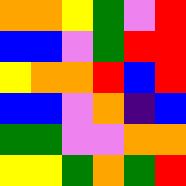[["orange", "orange", "yellow", "green", "violet", "red"], ["blue", "blue", "violet", "green", "red", "red"], ["yellow", "orange", "orange", "red", "blue", "red"], ["blue", "blue", "violet", "orange", "indigo", "blue"], ["green", "green", "violet", "violet", "orange", "orange"], ["yellow", "yellow", "green", "orange", "green", "red"]]